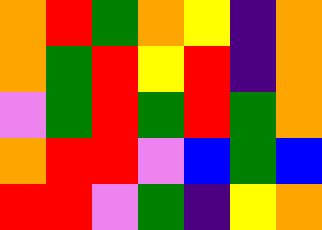[["orange", "red", "green", "orange", "yellow", "indigo", "orange"], ["orange", "green", "red", "yellow", "red", "indigo", "orange"], ["violet", "green", "red", "green", "red", "green", "orange"], ["orange", "red", "red", "violet", "blue", "green", "blue"], ["red", "red", "violet", "green", "indigo", "yellow", "orange"]]